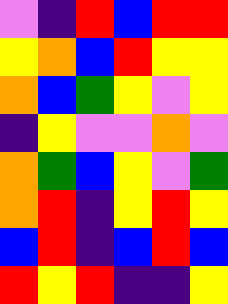[["violet", "indigo", "red", "blue", "red", "red"], ["yellow", "orange", "blue", "red", "yellow", "yellow"], ["orange", "blue", "green", "yellow", "violet", "yellow"], ["indigo", "yellow", "violet", "violet", "orange", "violet"], ["orange", "green", "blue", "yellow", "violet", "green"], ["orange", "red", "indigo", "yellow", "red", "yellow"], ["blue", "red", "indigo", "blue", "red", "blue"], ["red", "yellow", "red", "indigo", "indigo", "yellow"]]